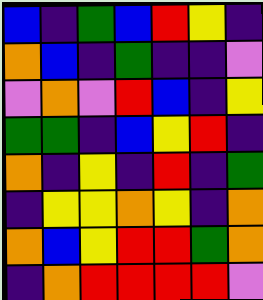[["blue", "indigo", "green", "blue", "red", "yellow", "indigo"], ["orange", "blue", "indigo", "green", "indigo", "indigo", "violet"], ["violet", "orange", "violet", "red", "blue", "indigo", "yellow"], ["green", "green", "indigo", "blue", "yellow", "red", "indigo"], ["orange", "indigo", "yellow", "indigo", "red", "indigo", "green"], ["indigo", "yellow", "yellow", "orange", "yellow", "indigo", "orange"], ["orange", "blue", "yellow", "red", "red", "green", "orange"], ["indigo", "orange", "red", "red", "red", "red", "violet"]]